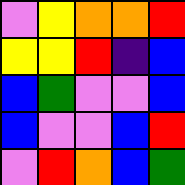[["violet", "yellow", "orange", "orange", "red"], ["yellow", "yellow", "red", "indigo", "blue"], ["blue", "green", "violet", "violet", "blue"], ["blue", "violet", "violet", "blue", "red"], ["violet", "red", "orange", "blue", "green"]]